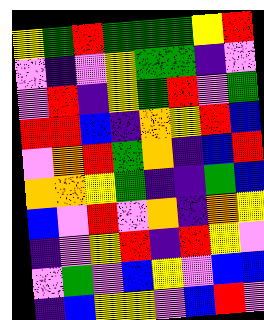[["yellow", "green", "red", "green", "green", "green", "yellow", "red"], ["violet", "indigo", "violet", "yellow", "green", "green", "indigo", "violet"], ["violet", "red", "indigo", "yellow", "green", "red", "violet", "green"], ["red", "red", "blue", "indigo", "orange", "yellow", "red", "blue"], ["violet", "orange", "red", "green", "orange", "indigo", "blue", "red"], ["orange", "orange", "yellow", "green", "indigo", "indigo", "green", "blue"], ["blue", "violet", "red", "violet", "orange", "indigo", "orange", "yellow"], ["indigo", "violet", "yellow", "red", "indigo", "red", "yellow", "violet"], ["violet", "green", "violet", "blue", "yellow", "violet", "blue", "blue"], ["indigo", "blue", "yellow", "yellow", "violet", "blue", "red", "violet"]]